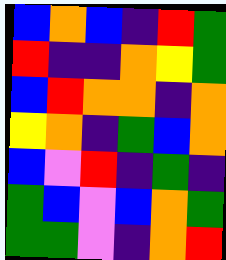[["blue", "orange", "blue", "indigo", "red", "green"], ["red", "indigo", "indigo", "orange", "yellow", "green"], ["blue", "red", "orange", "orange", "indigo", "orange"], ["yellow", "orange", "indigo", "green", "blue", "orange"], ["blue", "violet", "red", "indigo", "green", "indigo"], ["green", "blue", "violet", "blue", "orange", "green"], ["green", "green", "violet", "indigo", "orange", "red"]]